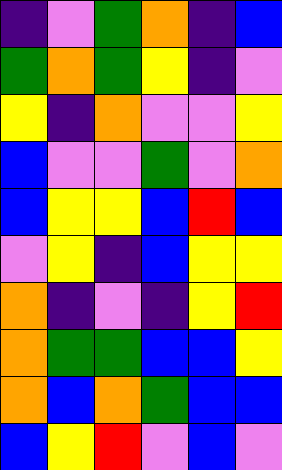[["indigo", "violet", "green", "orange", "indigo", "blue"], ["green", "orange", "green", "yellow", "indigo", "violet"], ["yellow", "indigo", "orange", "violet", "violet", "yellow"], ["blue", "violet", "violet", "green", "violet", "orange"], ["blue", "yellow", "yellow", "blue", "red", "blue"], ["violet", "yellow", "indigo", "blue", "yellow", "yellow"], ["orange", "indigo", "violet", "indigo", "yellow", "red"], ["orange", "green", "green", "blue", "blue", "yellow"], ["orange", "blue", "orange", "green", "blue", "blue"], ["blue", "yellow", "red", "violet", "blue", "violet"]]